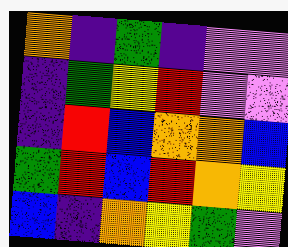[["orange", "indigo", "green", "indigo", "violet", "violet"], ["indigo", "green", "yellow", "red", "violet", "violet"], ["indigo", "red", "blue", "orange", "orange", "blue"], ["green", "red", "blue", "red", "orange", "yellow"], ["blue", "indigo", "orange", "yellow", "green", "violet"]]